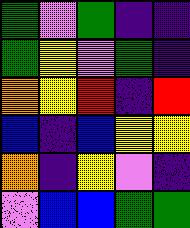[["green", "violet", "green", "indigo", "indigo"], ["green", "yellow", "violet", "green", "indigo"], ["orange", "yellow", "red", "indigo", "red"], ["blue", "indigo", "blue", "yellow", "yellow"], ["orange", "indigo", "yellow", "violet", "indigo"], ["violet", "blue", "blue", "green", "green"]]